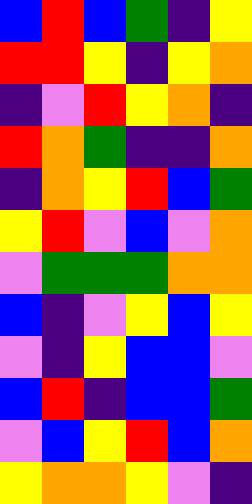[["blue", "red", "blue", "green", "indigo", "yellow"], ["red", "red", "yellow", "indigo", "yellow", "orange"], ["indigo", "violet", "red", "yellow", "orange", "indigo"], ["red", "orange", "green", "indigo", "indigo", "orange"], ["indigo", "orange", "yellow", "red", "blue", "green"], ["yellow", "red", "violet", "blue", "violet", "orange"], ["violet", "green", "green", "green", "orange", "orange"], ["blue", "indigo", "violet", "yellow", "blue", "yellow"], ["violet", "indigo", "yellow", "blue", "blue", "violet"], ["blue", "red", "indigo", "blue", "blue", "green"], ["violet", "blue", "yellow", "red", "blue", "orange"], ["yellow", "orange", "orange", "yellow", "violet", "indigo"]]